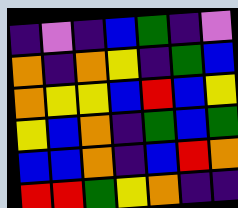[["indigo", "violet", "indigo", "blue", "green", "indigo", "violet"], ["orange", "indigo", "orange", "yellow", "indigo", "green", "blue"], ["orange", "yellow", "yellow", "blue", "red", "blue", "yellow"], ["yellow", "blue", "orange", "indigo", "green", "blue", "green"], ["blue", "blue", "orange", "indigo", "blue", "red", "orange"], ["red", "red", "green", "yellow", "orange", "indigo", "indigo"]]